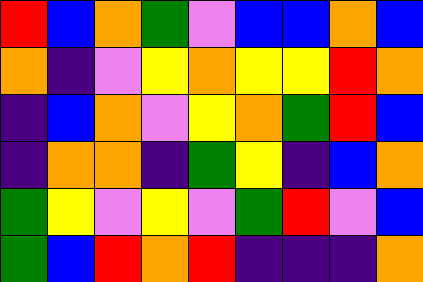[["red", "blue", "orange", "green", "violet", "blue", "blue", "orange", "blue"], ["orange", "indigo", "violet", "yellow", "orange", "yellow", "yellow", "red", "orange"], ["indigo", "blue", "orange", "violet", "yellow", "orange", "green", "red", "blue"], ["indigo", "orange", "orange", "indigo", "green", "yellow", "indigo", "blue", "orange"], ["green", "yellow", "violet", "yellow", "violet", "green", "red", "violet", "blue"], ["green", "blue", "red", "orange", "red", "indigo", "indigo", "indigo", "orange"]]